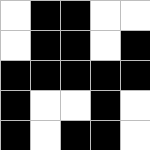[["white", "black", "black", "white", "white"], ["white", "black", "black", "white", "black"], ["black", "black", "black", "black", "black"], ["black", "white", "white", "black", "white"], ["black", "white", "black", "black", "white"]]